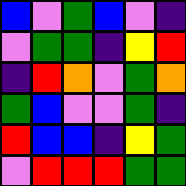[["blue", "violet", "green", "blue", "violet", "indigo"], ["violet", "green", "green", "indigo", "yellow", "red"], ["indigo", "red", "orange", "violet", "green", "orange"], ["green", "blue", "violet", "violet", "green", "indigo"], ["red", "blue", "blue", "indigo", "yellow", "green"], ["violet", "red", "red", "red", "green", "green"]]